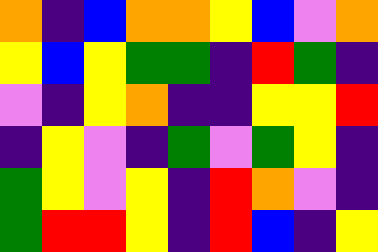[["orange", "indigo", "blue", "orange", "orange", "yellow", "blue", "violet", "orange"], ["yellow", "blue", "yellow", "green", "green", "indigo", "red", "green", "indigo"], ["violet", "indigo", "yellow", "orange", "indigo", "indigo", "yellow", "yellow", "red"], ["indigo", "yellow", "violet", "indigo", "green", "violet", "green", "yellow", "indigo"], ["green", "yellow", "violet", "yellow", "indigo", "red", "orange", "violet", "indigo"], ["green", "red", "red", "yellow", "indigo", "red", "blue", "indigo", "yellow"]]